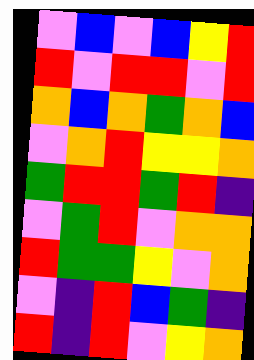[["violet", "blue", "violet", "blue", "yellow", "red"], ["red", "violet", "red", "red", "violet", "red"], ["orange", "blue", "orange", "green", "orange", "blue"], ["violet", "orange", "red", "yellow", "yellow", "orange"], ["green", "red", "red", "green", "red", "indigo"], ["violet", "green", "red", "violet", "orange", "orange"], ["red", "green", "green", "yellow", "violet", "orange"], ["violet", "indigo", "red", "blue", "green", "indigo"], ["red", "indigo", "red", "violet", "yellow", "orange"]]